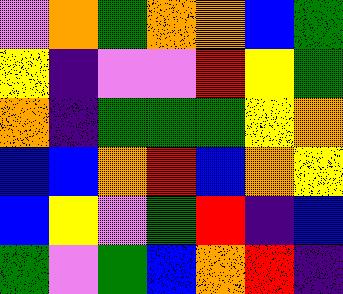[["violet", "orange", "green", "orange", "orange", "blue", "green"], ["yellow", "indigo", "violet", "violet", "red", "yellow", "green"], ["orange", "indigo", "green", "green", "green", "yellow", "orange"], ["blue", "blue", "orange", "red", "blue", "orange", "yellow"], ["blue", "yellow", "violet", "green", "red", "indigo", "blue"], ["green", "violet", "green", "blue", "orange", "red", "indigo"]]